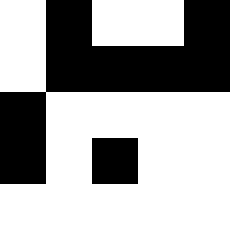[["white", "black", "white", "white", "black"], ["white", "black", "black", "black", "black"], ["black", "white", "white", "white", "white"], ["black", "white", "black", "white", "white"], ["white", "white", "white", "white", "white"]]